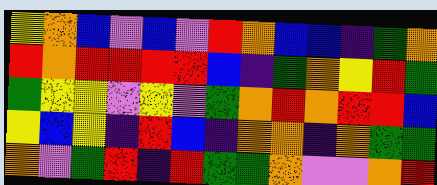[["yellow", "orange", "blue", "violet", "blue", "violet", "red", "orange", "blue", "blue", "indigo", "green", "orange"], ["red", "orange", "red", "red", "red", "red", "blue", "indigo", "green", "orange", "yellow", "red", "green"], ["green", "yellow", "yellow", "violet", "yellow", "violet", "green", "orange", "red", "orange", "red", "red", "blue"], ["yellow", "blue", "yellow", "indigo", "red", "blue", "indigo", "orange", "orange", "indigo", "orange", "green", "green"], ["orange", "violet", "green", "red", "indigo", "red", "green", "green", "orange", "violet", "violet", "orange", "red"]]